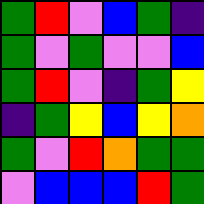[["green", "red", "violet", "blue", "green", "indigo"], ["green", "violet", "green", "violet", "violet", "blue"], ["green", "red", "violet", "indigo", "green", "yellow"], ["indigo", "green", "yellow", "blue", "yellow", "orange"], ["green", "violet", "red", "orange", "green", "green"], ["violet", "blue", "blue", "blue", "red", "green"]]